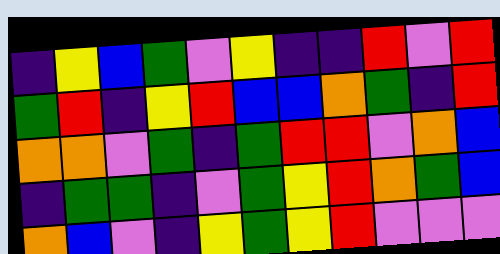[["indigo", "yellow", "blue", "green", "violet", "yellow", "indigo", "indigo", "red", "violet", "red"], ["green", "red", "indigo", "yellow", "red", "blue", "blue", "orange", "green", "indigo", "red"], ["orange", "orange", "violet", "green", "indigo", "green", "red", "red", "violet", "orange", "blue"], ["indigo", "green", "green", "indigo", "violet", "green", "yellow", "red", "orange", "green", "blue"], ["orange", "blue", "violet", "indigo", "yellow", "green", "yellow", "red", "violet", "violet", "violet"]]